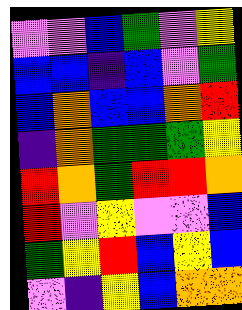[["violet", "violet", "blue", "green", "violet", "yellow"], ["blue", "blue", "indigo", "blue", "violet", "green"], ["blue", "orange", "blue", "blue", "orange", "red"], ["indigo", "orange", "green", "green", "green", "yellow"], ["red", "orange", "green", "red", "red", "orange"], ["red", "violet", "yellow", "violet", "violet", "blue"], ["green", "yellow", "red", "blue", "yellow", "blue"], ["violet", "indigo", "yellow", "blue", "orange", "orange"]]